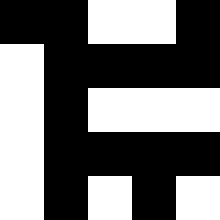[["black", "black", "white", "white", "black"], ["white", "black", "black", "black", "black"], ["white", "black", "white", "white", "white"], ["white", "black", "black", "black", "black"], ["white", "black", "white", "black", "white"]]